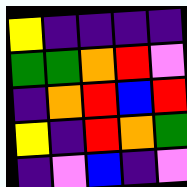[["yellow", "indigo", "indigo", "indigo", "indigo"], ["green", "green", "orange", "red", "violet"], ["indigo", "orange", "red", "blue", "red"], ["yellow", "indigo", "red", "orange", "green"], ["indigo", "violet", "blue", "indigo", "violet"]]